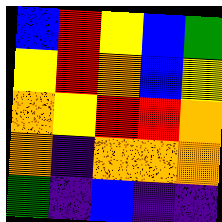[["blue", "red", "yellow", "blue", "green"], ["yellow", "red", "orange", "blue", "yellow"], ["orange", "yellow", "red", "red", "orange"], ["orange", "indigo", "orange", "orange", "orange"], ["green", "indigo", "blue", "indigo", "indigo"]]